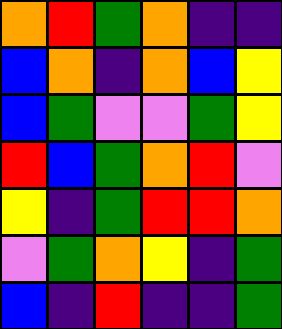[["orange", "red", "green", "orange", "indigo", "indigo"], ["blue", "orange", "indigo", "orange", "blue", "yellow"], ["blue", "green", "violet", "violet", "green", "yellow"], ["red", "blue", "green", "orange", "red", "violet"], ["yellow", "indigo", "green", "red", "red", "orange"], ["violet", "green", "orange", "yellow", "indigo", "green"], ["blue", "indigo", "red", "indigo", "indigo", "green"]]